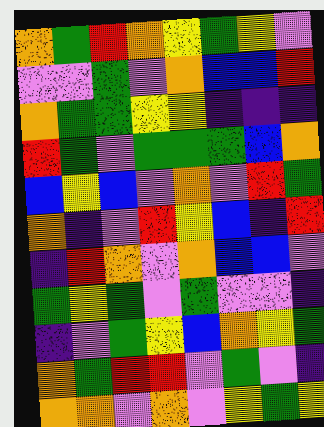[["orange", "green", "red", "orange", "yellow", "green", "yellow", "violet"], ["violet", "violet", "green", "violet", "orange", "blue", "blue", "red"], ["orange", "green", "green", "yellow", "yellow", "indigo", "indigo", "indigo"], ["red", "green", "violet", "green", "green", "green", "blue", "orange"], ["blue", "yellow", "blue", "violet", "orange", "violet", "red", "green"], ["orange", "indigo", "violet", "red", "yellow", "blue", "indigo", "red"], ["indigo", "red", "orange", "violet", "orange", "blue", "blue", "violet"], ["green", "yellow", "green", "violet", "green", "violet", "violet", "indigo"], ["indigo", "violet", "green", "yellow", "blue", "orange", "yellow", "green"], ["orange", "green", "red", "red", "violet", "green", "violet", "indigo"], ["orange", "orange", "violet", "orange", "violet", "yellow", "green", "yellow"]]